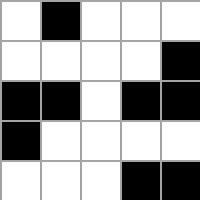[["white", "black", "white", "white", "white"], ["white", "white", "white", "white", "black"], ["black", "black", "white", "black", "black"], ["black", "white", "white", "white", "white"], ["white", "white", "white", "black", "black"]]